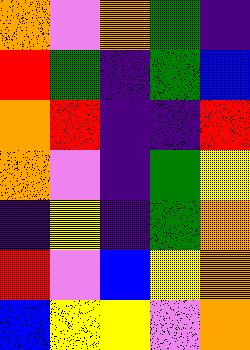[["orange", "violet", "orange", "green", "indigo"], ["red", "green", "indigo", "green", "blue"], ["orange", "red", "indigo", "indigo", "red"], ["orange", "violet", "indigo", "green", "yellow"], ["indigo", "yellow", "indigo", "green", "orange"], ["red", "violet", "blue", "yellow", "orange"], ["blue", "yellow", "yellow", "violet", "orange"]]